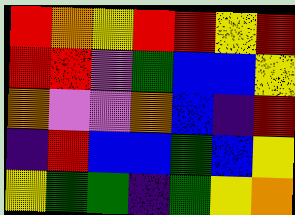[["red", "orange", "yellow", "red", "red", "yellow", "red"], ["red", "red", "violet", "green", "blue", "blue", "yellow"], ["orange", "violet", "violet", "orange", "blue", "indigo", "red"], ["indigo", "red", "blue", "blue", "green", "blue", "yellow"], ["yellow", "green", "green", "indigo", "green", "yellow", "orange"]]